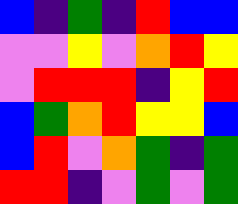[["blue", "indigo", "green", "indigo", "red", "blue", "blue"], ["violet", "violet", "yellow", "violet", "orange", "red", "yellow"], ["violet", "red", "red", "red", "indigo", "yellow", "red"], ["blue", "green", "orange", "red", "yellow", "yellow", "blue"], ["blue", "red", "violet", "orange", "green", "indigo", "green"], ["red", "red", "indigo", "violet", "green", "violet", "green"]]